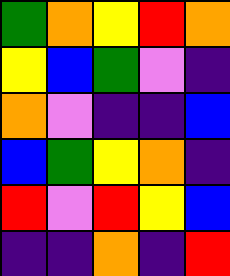[["green", "orange", "yellow", "red", "orange"], ["yellow", "blue", "green", "violet", "indigo"], ["orange", "violet", "indigo", "indigo", "blue"], ["blue", "green", "yellow", "orange", "indigo"], ["red", "violet", "red", "yellow", "blue"], ["indigo", "indigo", "orange", "indigo", "red"]]